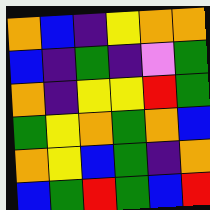[["orange", "blue", "indigo", "yellow", "orange", "orange"], ["blue", "indigo", "green", "indigo", "violet", "green"], ["orange", "indigo", "yellow", "yellow", "red", "green"], ["green", "yellow", "orange", "green", "orange", "blue"], ["orange", "yellow", "blue", "green", "indigo", "orange"], ["blue", "green", "red", "green", "blue", "red"]]